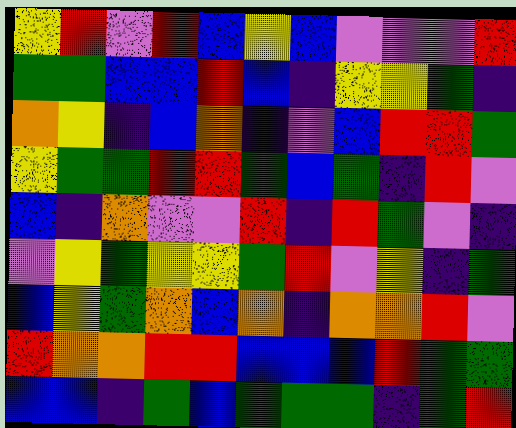[["yellow", "red", "violet", "red", "blue", "yellow", "blue", "violet", "violet", "violet", "red"], ["green", "green", "blue", "blue", "red", "blue", "indigo", "yellow", "yellow", "green", "indigo"], ["orange", "yellow", "indigo", "blue", "orange", "indigo", "violet", "blue", "red", "red", "green"], ["yellow", "green", "green", "red", "red", "green", "blue", "green", "indigo", "red", "violet"], ["blue", "indigo", "orange", "violet", "violet", "red", "indigo", "red", "green", "violet", "indigo"], ["violet", "yellow", "green", "yellow", "yellow", "green", "red", "violet", "yellow", "indigo", "green"], ["blue", "yellow", "green", "orange", "blue", "orange", "indigo", "orange", "orange", "red", "violet"], ["red", "orange", "orange", "red", "red", "blue", "blue", "blue", "red", "green", "green"], ["blue", "blue", "indigo", "green", "blue", "green", "green", "green", "indigo", "green", "red"]]